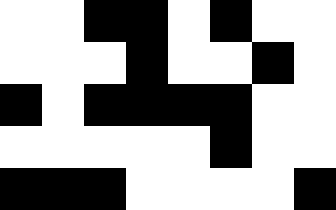[["white", "white", "black", "black", "white", "black", "white", "white"], ["white", "white", "white", "black", "white", "white", "black", "white"], ["black", "white", "black", "black", "black", "black", "white", "white"], ["white", "white", "white", "white", "white", "black", "white", "white"], ["black", "black", "black", "white", "white", "white", "white", "black"]]